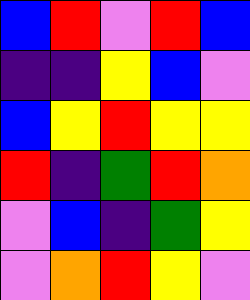[["blue", "red", "violet", "red", "blue"], ["indigo", "indigo", "yellow", "blue", "violet"], ["blue", "yellow", "red", "yellow", "yellow"], ["red", "indigo", "green", "red", "orange"], ["violet", "blue", "indigo", "green", "yellow"], ["violet", "orange", "red", "yellow", "violet"]]